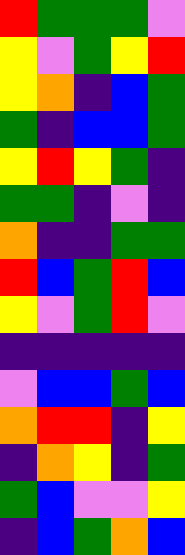[["red", "green", "green", "green", "violet"], ["yellow", "violet", "green", "yellow", "red"], ["yellow", "orange", "indigo", "blue", "green"], ["green", "indigo", "blue", "blue", "green"], ["yellow", "red", "yellow", "green", "indigo"], ["green", "green", "indigo", "violet", "indigo"], ["orange", "indigo", "indigo", "green", "green"], ["red", "blue", "green", "red", "blue"], ["yellow", "violet", "green", "red", "violet"], ["indigo", "indigo", "indigo", "indigo", "indigo"], ["violet", "blue", "blue", "green", "blue"], ["orange", "red", "red", "indigo", "yellow"], ["indigo", "orange", "yellow", "indigo", "green"], ["green", "blue", "violet", "violet", "yellow"], ["indigo", "blue", "green", "orange", "blue"]]